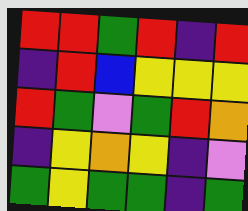[["red", "red", "green", "red", "indigo", "red"], ["indigo", "red", "blue", "yellow", "yellow", "yellow"], ["red", "green", "violet", "green", "red", "orange"], ["indigo", "yellow", "orange", "yellow", "indigo", "violet"], ["green", "yellow", "green", "green", "indigo", "green"]]